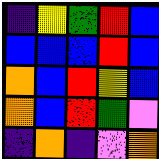[["indigo", "yellow", "green", "red", "blue"], ["blue", "blue", "blue", "red", "blue"], ["orange", "blue", "red", "yellow", "blue"], ["orange", "blue", "red", "green", "violet"], ["indigo", "orange", "indigo", "violet", "orange"]]